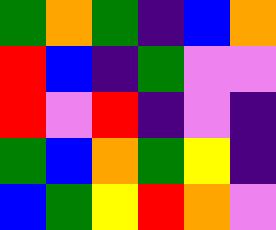[["green", "orange", "green", "indigo", "blue", "orange"], ["red", "blue", "indigo", "green", "violet", "violet"], ["red", "violet", "red", "indigo", "violet", "indigo"], ["green", "blue", "orange", "green", "yellow", "indigo"], ["blue", "green", "yellow", "red", "orange", "violet"]]